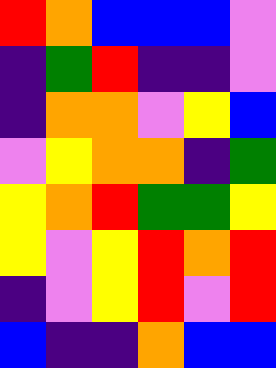[["red", "orange", "blue", "blue", "blue", "violet"], ["indigo", "green", "red", "indigo", "indigo", "violet"], ["indigo", "orange", "orange", "violet", "yellow", "blue"], ["violet", "yellow", "orange", "orange", "indigo", "green"], ["yellow", "orange", "red", "green", "green", "yellow"], ["yellow", "violet", "yellow", "red", "orange", "red"], ["indigo", "violet", "yellow", "red", "violet", "red"], ["blue", "indigo", "indigo", "orange", "blue", "blue"]]